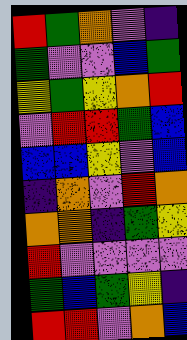[["red", "green", "orange", "violet", "indigo"], ["green", "violet", "violet", "blue", "green"], ["yellow", "green", "yellow", "orange", "red"], ["violet", "red", "red", "green", "blue"], ["blue", "blue", "yellow", "violet", "blue"], ["indigo", "orange", "violet", "red", "orange"], ["orange", "orange", "indigo", "green", "yellow"], ["red", "violet", "violet", "violet", "violet"], ["green", "blue", "green", "yellow", "indigo"], ["red", "red", "violet", "orange", "blue"]]